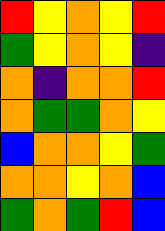[["red", "yellow", "orange", "yellow", "red"], ["green", "yellow", "orange", "yellow", "indigo"], ["orange", "indigo", "orange", "orange", "red"], ["orange", "green", "green", "orange", "yellow"], ["blue", "orange", "orange", "yellow", "green"], ["orange", "orange", "yellow", "orange", "blue"], ["green", "orange", "green", "red", "blue"]]